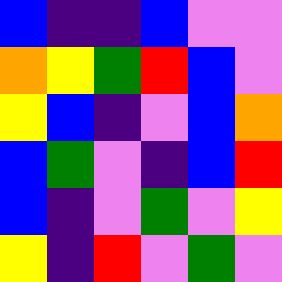[["blue", "indigo", "indigo", "blue", "violet", "violet"], ["orange", "yellow", "green", "red", "blue", "violet"], ["yellow", "blue", "indigo", "violet", "blue", "orange"], ["blue", "green", "violet", "indigo", "blue", "red"], ["blue", "indigo", "violet", "green", "violet", "yellow"], ["yellow", "indigo", "red", "violet", "green", "violet"]]